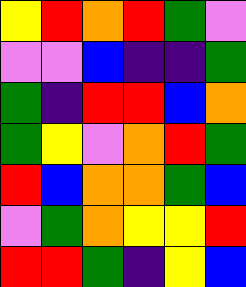[["yellow", "red", "orange", "red", "green", "violet"], ["violet", "violet", "blue", "indigo", "indigo", "green"], ["green", "indigo", "red", "red", "blue", "orange"], ["green", "yellow", "violet", "orange", "red", "green"], ["red", "blue", "orange", "orange", "green", "blue"], ["violet", "green", "orange", "yellow", "yellow", "red"], ["red", "red", "green", "indigo", "yellow", "blue"]]